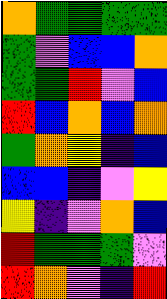[["orange", "green", "green", "green", "green"], ["green", "violet", "blue", "blue", "orange"], ["green", "green", "red", "violet", "blue"], ["red", "blue", "orange", "blue", "orange"], ["green", "orange", "yellow", "indigo", "blue"], ["blue", "blue", "indigo", "violet", "yellow"], ["yellow", "indigo", "violet", "orange", "blue"], ["red", "green", "green", "green", "violet"], ["red", "orange", "violet", "indigo", "red"]]